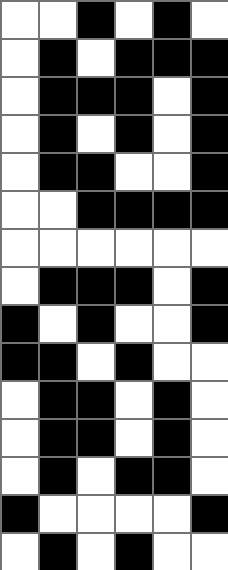[["white", "white", "black", "white", "black", "white"], ["white", "black", "white", "black", "black", "black"], ["white", "black", "black", "black", "white", "black"], ["white", "black", "white", "black", "white", "black"], ["white", "black", "black", "white", "white", "black"], ["white", "white", "black", "black", "black", "black"], ["white", "white", "white", "white", "white", "white"], ["white", "black", "black", "black", "white", "black"], ["black", "white", "black", "white", "white", "black"], ["black", "black", "white", "black", "white", "white"], ["white", "black", "black", "white", "black", "white"], ["white", "black", "black", "white", "black", "white"], ["white", "black", "white", "black", "black", "white"], ["black", "white", "white", "white", "white", "black"], ["white", "black", "white", "black", "white", "white"]]